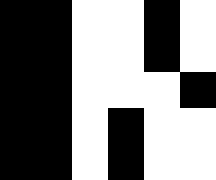[["black", "black", "white", "white", "black", "white"], ["black", "black", "white", "white", "black", "white"], ["black", "black", "white", "white", "white", "black"], ["black", "black", "white", "black", "white", "white"], ["black", "black", "white", "black", "white", "white"]]